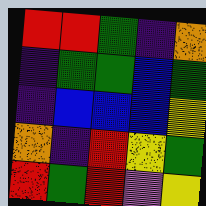[["red", "red", "green", "indigo", "orange"], ["indigo", "green", "green", "blue", "green"], ["indigo", "blue", "blue", "blue", "yellow"], ["orange", "indigo", "red", "yellow", "green"], ["red", "green", "red", "violet", "yellow"]]